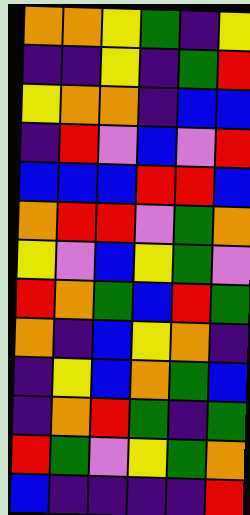[["orange", "orange", "yellow", "green", "indigo", "yellow"], ["indigo", "indigo", "yellow", "indigo", "green", "red"], ["yellow", "orange", "orange", "indigo", "blue", "blue"], ["indigo", "red", "violet", "blue", "violet", "red"], ["blue", "blue", "blue", "red", "red", "blue"], ["orange", "red", "red", "violet", "green", "orange"], ["yellow", "violet", "blue", "yellow", "green", "violet"], ["red", "orange", "green", "blue", "red", "green"], ["orange", "indigo", "blue", "yellow", "orange", "indigo"], ["indigo", "yellow", "blue", "orange", "green", "blue"], ["indigo", "orange", "red", "green", "indigo", "green"], ["red", "green", "violet", "yellow", "green", "orange"], ["blue", "indigo", "indigo", "indigo", "indigo", "red"]]